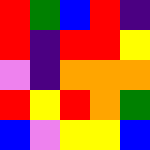[["red", "green", "blue", "red", "indigo"], ["red", "indigo", "red", "red", "yellow"], ["violet", "indigo", "orange", "orange", "orange"], ["red", "yellow", "red", "orange", "green"], ["blue", "violet", "yellow", "yellow", "blue"]]